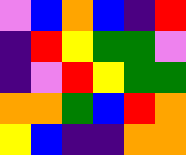[["violet", "blue", "orange", "blue", "indigo", "red"], ["indigo", "red", "yellow", "green", "green", "violet"], ["indigo", "violet", "red", "yellow", "green", "green"], ["orange", "orange", "green", "blue", "red", "orange"], ["yellow", "blue", "indigo", "indigo", "orange", "orange"]]